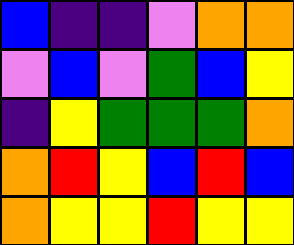[["blue", "indigo", "indigo", "violet", "orange", "orange"], ["violet", "blue", "violet", "green", "blue", "yellow"], ["indigo", "yellow", "green", "green", "green", "orange"], ["orange", "red", "yellow", "blue", "red", "blue"], ["orange", "yellow", "yellow", "red", "yellow", "yellow"]]